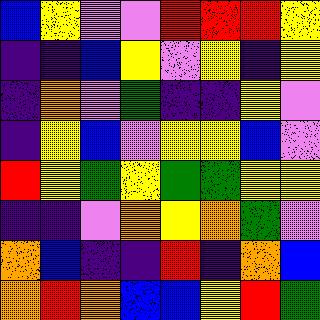[["blue", "yellow", "violet", "violet", "red", "red", "red", "yellow"], ["indigo", "indigo", "blue", "yellow", "violet", "yellow", "indigo", "yellow"], ["indigo", "orange", "violet", "green", "indigo", "indigo", "yellow", "violet"], ["indigo", "yellow", "blue", "violet", "yellow", "yellow", "blue", "violet"], ["red", "yellow", "green", "yellow", "green", "green", "yellow", "yellow"], ["indigo", "indigo", "violet", "orange", "yellow", "orange", "green", "violet"], ["orange", "blue", "indigo", "indigo", "red", "indigo", "orange", "blue"], ["orange", "red", "orange", "blue", "blue", "yellow", "red", "green"]]